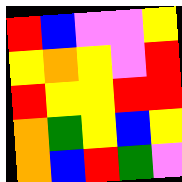[["red", "blue", "violet", "violet", "yellow"], ["yellow", "orange", "yellow", "violet", "red"], ["red", "yellow", "yellow", "red", "red"], ["orange", "green", "yellow", "blue", "yellow"], ["orange", "blue", "red", "green", "violet"]]